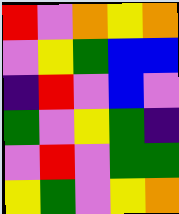[["red", "violet", "orange", "yellow", "orange"], ["violet", "yellow", "green", "blue", "blue"], ["indigo", "red", "violet", "blue", "violet"], ["green", "violet", "yellow", "green", "indigo"], ["violet", "red", "violet", "green", "green"], ["yellow", "green", "violet", "yellow", "orange"]]